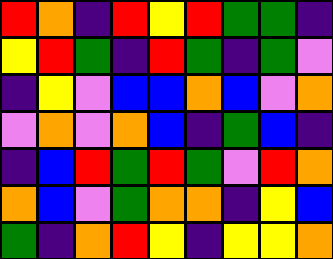[["red", "orange", "indigo", "red", "yellow", "red", "green", "green", "indigo"], ["yellow", "red", "green", "indigo", "red", "green", "indigo", "green", "violet"], ["indigo", "yellow", "violet", "blue", "blue", "orange", "blue", "violet", "orange"], ["violet", "orange", "violet", "orange", "blue", "indigo", "green", "blue", "indigo"], ["indigo", "blue", "red", "green", "red", "green", "violet", "red", "orange"], ["orange", "blue", "violet", "green", "orange", "orange", "indigo", "yellow", "blue"], ["green", "indigo", "orange", "red", "yellow", "indigo", "yellow", "yellow", "orange"]]